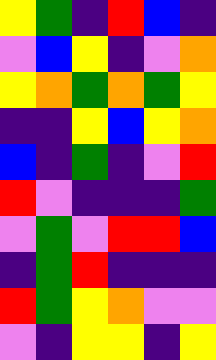[["yellow", "green", "indigo", "red", "blue", "indigo"], ["violet", "blue", "yellow", "indigo", "violet", "orange"], ["yellow", "orange", "green", "orange", "green", "yellow"], ["indigo", "indigo", "yellow", "blue", "yellow", "orange"], ["blue", "indigo", "green", "indigo", "violet", "red"], ["red", "violet", "indigo", "indigo", "indigo", "green"], ["violet", "green", "violet", "red", "red", "blue"], ["indigo", "green", "red", "indigo", "indigo", "indigo"], ["red", "green", "yellow", "orange", "violet", "violet"], ["violet", "indigo", "yellow", "yellow", "indigo", "yellow"]]